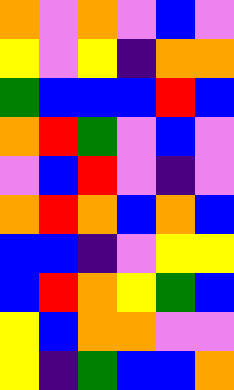[["orange", "violet", "orange", "violet", "blue", "violet"], ["yellow", "violet", "yellow", "indigo", "orange", "orange"], ["green", "blue", "blue", "blue", "red", "blue"], ["orange", "red", "green", "violet", "blue", "violet"], ["violet", "blue", "red", "violet", "indigo", "violet"], ["orange", "red", "orange", "blue", "orange", "blue"], ["blue", "blue", "indigo", "violet", "yellow", "yellow"], ["blue", "red", "orange", "yellow", "green", "blue"], ["yellow", "blue", "orange", "orange", "violet", "violet"], ["yellow", "indigo", "green", "blue", "blue", "orange"]]